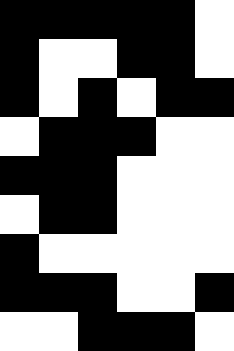[["black", "black", "black", "black", "black", "white"], ["black", "white", "white", "black", "black", "white"], ["black", "white", "black", "white", "black", "black"], ["white", "black", "black", "black", "white", "white"], ["black", "black", "black", "white", "white", "white"], ["white", "black", "black", "white", "white", "white"], ["black", "white", "white", "white", "white", "white"], ["black", "black", "black", "white", "white", "black"], ["white", "white", "black", "black", "black", "white"]]